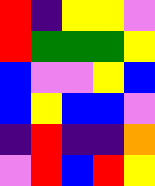[["red", "indigo", "yellow", "yellow", "violet"], ["red", "green", "green", "green", "yellow"], ["blue", "violet", "violet", "yellow", "blue"], ["blue", "yellow", "blue", "blue", "violet"], ["indigo", "red", "indigo", "indigo", "orange"], ["violet", "red", "blue", "red", "yellow"]]